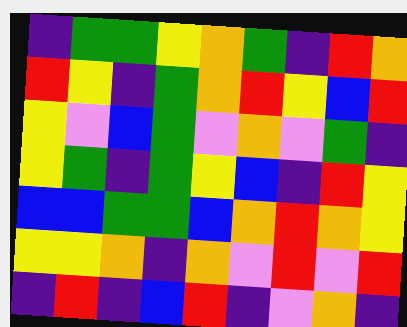[["indigo", "green", "green", "yellow", "orange", "green", "indigo", "red", "orange"], ["red", "yellow", "indigo", "green", "orange", "red", "yellow", "blue", "red"], ["yellow", "violet", "blue", "green", "violet", "orange", "violet", "green", "indigo"], ["yellow", "green", "indigo", "green", "yellow", "blue", "indigo", "red", "yellow"], ["blue", "blue", "green", "green", "blue", "orange", "red", "orange", "yellow"], ["yellow", "yellow", "orange", "indigo", "orange", "violet", "red", "violet", "red"], ["indigo", "red", "indigo", "blue", "red", "indigo", "violet", "orange", "indigo"]]